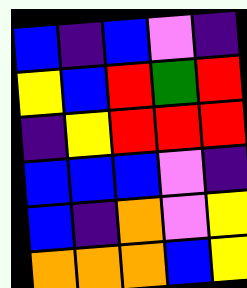[["blue", "indigo", "blue", "violet", "indigo"], ["yellow", "blue", "red", "green", "red"], ["indigo", "yellow", "red", "red", "red"], ["blue", "blue", "blue", "violet", "indigo"], ["blue", "indigo", "orange", "violet", "yellow"], ["orange", "orange", "orange", "blue", "yellow"]]